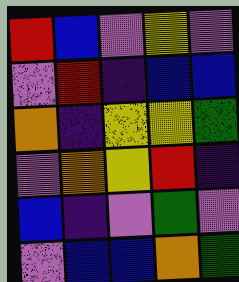[["red", "blue", "violet", "yellow", "violet"], ["violet", "red", "indigo", "blue", "blue"], ["orange", "indigo", "yellow", "yellow", "green"], ["violet", "orange", "yellow", "red", "indigo"], ["blue", "indigo", "violet", "green", "violet"], ["violet", "blue", "blue", "orange", "green"]]